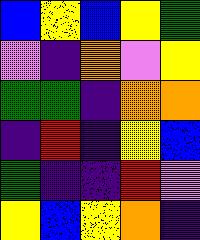[["blue", "yellow", "blue", "yellow", "green"], ["violet", "indigo", "orange", "violet", "yellow"], ["green", "green", "indigo", "orange", "orange"], ["indigo", "red", "indigo", "yellow", "blue"], ["green", "indigo", "indigo", "red", "violet"], ["yellow", "blue", "yellow", "orange", "indigo"]]